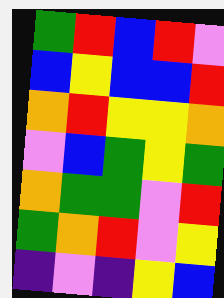[["green", "red", "blue", "red", "violet"], ["blue", "yellow", "blue", "blue", "red"], ["orange", "red", "yellow", "yellow", "orange"], ["violet", "blue", "green", "yellow", "green"], ["orange", "green", "green", "violet", "red"], ["green", "orange", "red", "violet", "yellow"], ["indigo", "violet", "indigo", "yellow", "blue"]]